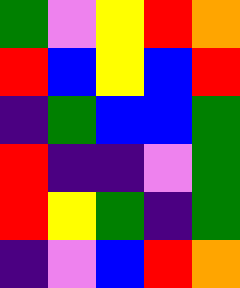[["green", "violet", "yellow", "red", "orange"], ["red", "blue", "yellow", "blue", "red"], ["indigo", "green", "blue", "blue", "green"], ["red", "indigo", "indigo", "violet", "green"], ["red", "yellow", "green", "indigo", "green"], ["indigo", "violet", "blue", "red", "orange"]]